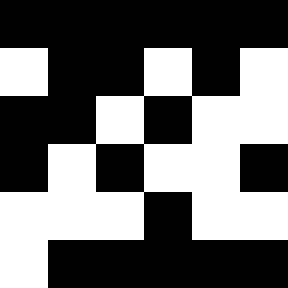[["black", "black", "black", "black", "black", "black"], ["white", "black", "black", "white", "black", "white"], ["black", "black", "white", "black", "white", "white"], ["black", "white", "black", "white", "white", "black"], ["white", "white", "white", "black", "white", "white"], ["white", "black", "black", "black", "black", "black"]]